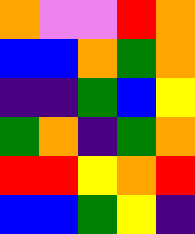[["orange", "violet", "violet", "red", "orange"], ["blue", "blue", "orange", "green", "orange"], ["indigo", "indigo", "green", "blue", "yellow"], ["green", "orange", "indigo", "green", "orange"], ["red", "red", "yellow", "orange", "red"], ["blue", "blue", "green", "yellow", "indigo"]]